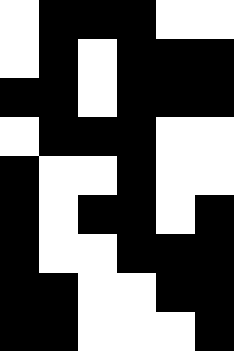[["white", "black", "black", "black", "white", "white"], ["white", "black", "white", "black", "black", "black"], ["black", "black", "white", "black", "black", "black"], ["white", "black", "black", "black", "white", "white"], ["black", "white", "white", "black", "white", "white"], ["black", "white", "black", "black", "white", "black"], ["black", "white", "white", "black", "black", "black"], ["black", "black", "white", "white", "black", "black"], ["black", "black", "white", "white", "white", "black"]]